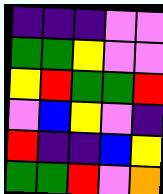[["indigo", "indigo", "indigo", "violet", "violet"], ["green", "green", "yellow", "violet", "violet"], ["yellow", "red", "green", "green", "red"], ["violet", "blue", "yellow", "violet", "indigo"], ["red", "indigo", "indigo", "blue", "yellow"], ["green", "green", "red", "violet", "orange"]]